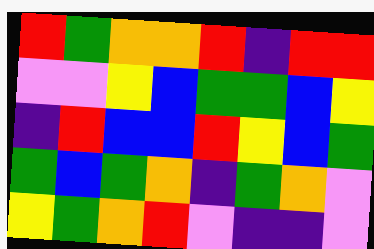[["red", "green", "orange", "orange", "red", "indigo", "red", "red"], ["violet", "violet", "yellow", "blue", "green", "green", "blue", "yellow"], ["indigo", "red", "blue", "blue", "red", "yellow", "blue", "green"], ["green", "blue", "green", "orange", "indigo", "green", "orange", "violet"], ["yellow", "green", "orange", "red", "violet", "indigo", "indigo", "violet"]]